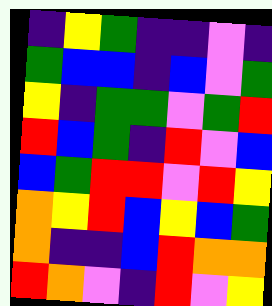[["indigo", "yellow", "green", "indigo", "indigo", "violet", "indigo"], ["green", "blue", "blue", "indigo", "blue", "violet", "green"], ["yellow", "indigo", "green", "green", "violet", "green", "red"], ["red", "blue", "green", "indigo", "red", "violet", "blue"], ["blue", "green", "red", "red", "violet", "red", "yellow"], ["orange", "yellow", "red", "blue", "yellow", "blue", "green"], ["orange", "indigo", "indigo", "blue", "red", "orange", "orange"], ["red", "orange", "violet", "indigo", "red", "violet", "yellow"]]